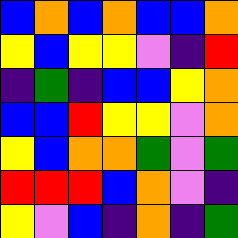[["blue", "orange", "blue", "orange", "blue", "blue", "orange"], ["yellow", "blue", "yellow", "yellow", "violet", "indigo", "red"], ["indigo", "green", "indigo", "blue", "blue", "yellow", "orange"], ["blue", "blue", "red", "yellow", "yellow", "violet", "orange"], ["yellow", "blue", "orange", "orange", "green", "violet", "green"], ["red", "red", "red", "blue", "orange", "violet", "indigo"], ["yellow", "violet", "blue", "indigo", "orange", "indigo", "green"]]